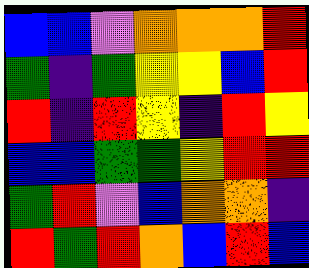[["blue", "blue", "violet", "orange", "orange", "orange", "red"], ["green", "indigo", "green", "yellow", "yellow", "blue", "red"], ["red", "indigo", "red", "yellow", "indigo", "red", "yellow"], ["blue", "blue", "green", "green", "yellow", "red", "red"], ["green", "red", "violet", "blue", "orange", "orange", "indigo"], ["red", "green", "red", "orange", "blue", "red", "blue"]]